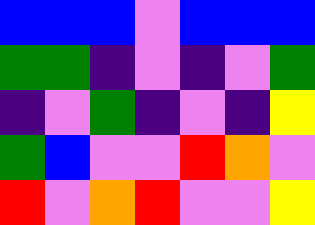[["blue", "blue", "blue", "violet", "blue", "blue", "blue"], ["green", "green", "indigo", "violet", "indigo", "violet", "green"], ["indigo", "violet", "green", "indigo", "violet", "indigo", "yellow"], ["green", "blue", "violet", "violet", "red", "orange", "violet"], ["red", "violet", "orange", "red", "violet", "violet", "yellow"]]